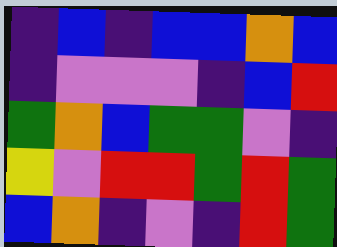[["indigo", "blue", "indigo", "blue", "blue", "orange", "blue"], ["indigo", "violet", "violet", "violet", "indigo", "blue", "red"], ["green", "orange", "blue", "green", "green", "violet", "indigo"], ["yellow", "violet", "red", "red", "green", "red", "green"], ["blue", "orange", "indigo", "violet", "indigo", "red", "green"]]